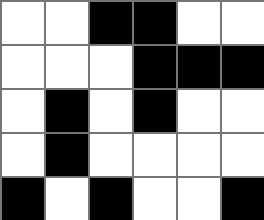[["white", "white", "black", "black", "white", "white"], ["white", "white", "white", "black", "black", "black"], ["white", "black", "white", "black", "white", "white"], ["white", "black", "white", "white", "white", "white"], ["black", "white", "black", "white", "white", "black"]]